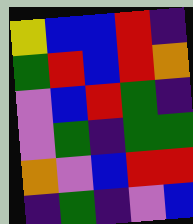[["yellow", "blue", "blue", "red", "indigo"], ["green", "red", "blue", "red", "orange"], ["violet", "blue", "red", "green", "indigo"], ["violet", "green", "indigo", "green", "green"], ["orange", "violet", "blue", "red", "red"], ["indigo", "green", "indigo", "violet", "blue"]]